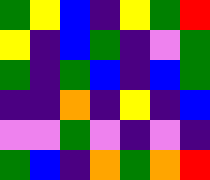[["green", "yellow", "blue", "indigo", "yellow", "green", "red"], ["yellow", "indigo", "blue", "green", "indigo", "violet", "green"], ["green", "indigo", "green", "blue", "indigo", "blue", "green"], ["indigo", "indigo", "orange", "indigo", "yellow", "indigo", "blue"], ["violet", "violet", "green", "violet", "indigo", "violet", "indigo"], ["green", "blue", "indigo", "orange", "green", "orange", "red"]]